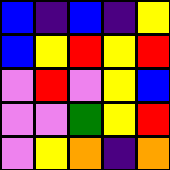[["blue", "indigo", "blue", "indigo", "yellow"], ["blue", "yellow", "red", "yellow", "red"], ["violet", "red", "violet", "yellow", "blue"], ["violet", "violet", "green", "yellow", "red"], ["violet", "yellow", "orange", "indigo", "orange"]]